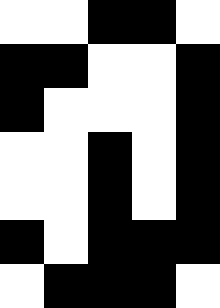[["white", "white", "black", "black", "white"], ["black", "black", "white", "white", "black"], ["black", "white", "white", "white", "black"], ["white", "white", "black", "white", "black"], ["white", "white", "black", "white", "black"], ["black", "white", "black", "black", "black"], ["white", "black", "black", "black", "white"]]